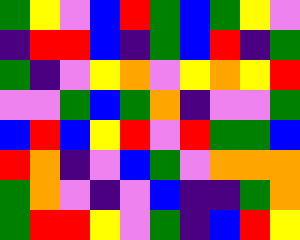[["green", "yellow", "violet", "blue", "red", "green", "blue", "green", "yellow", "violet"], ["indigo", "red", "red", "blue", "indigo", "green", "blue", "red", "indigo", "green"], ["green", "indigo", "violet", "yellow", "orange", "violet", "yellow", "orange", "yellow", "red"], ["violet", "violet", "green", "blue", "green", "orange", "indigo", "violet", "violet", "green"], ["blue", "red", "blue", "yellow", "red", "violet", "red", "green", "green", "blue"], ["red", "orange", "indigo", "violet", "blue", "green", "violet", "orange", "orange", "orange"], ["green", "orange", "violet", "indigo", "violet", "blue", "indigo", "indigo", "green", "orange"], ["green", "red", "red", "yellow", "violet", "green", "indigo", "blue", "red", "yellow"]]